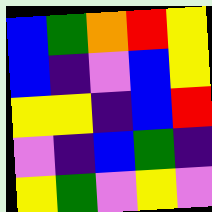[["blue", "green", "orange", "red", "yellow"], ["blue", "indigo", "violet", "blue", "yellow"], ["yellow", "yellow", "indigo", "blue", "red"], ["violet", "indigo", "blue", "green", "indigo"], ["yellow", "green", "violet", "yellow", "violet"]]